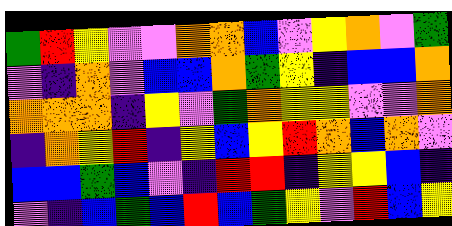[["green", "red", "yellow", "violet", "violet", "orange", "orange", "blue", "violet", "yellow", "orange", "violet", "green"], ["violet", "indigo", "orange", "violet", "blue", "blue", "orange", "green", "yellow", "indigo", "blue", "blue", "orange"], ["orange", "orange", "orange", "indigo", "yellow", "violet", "green", "orange", "yellow", "yellow", "violet", "violet", "orange"], ["indigo", "orange", "yellow", "red", "indigo", "yellow", "blue", "yellow", "red", "orange", "blue", "orange", "violet"], ["blue", "blue", "green", "blue", "violet", "indigo", "red", "red", "indigo", "yellow", "yellow", "blue", "indigo"], ["violet", "indigo", "blue", "green", "blue", "red", "blue", "green", "yellow", "violet", "red", "blue", "yellow"]]